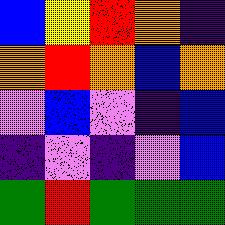[["blue", "yellow", "red", "orange", "indigo"], ["orange", "red", "orange", "blue", "orange"], ["violet", "blue", "violet", "indigo", "blue"], ["indigo", "violet", "indigo", "violet", "blue"], ["green", "red", "green", "green", "green"]]